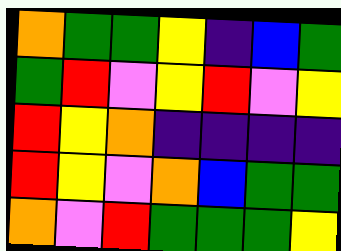[["orange", "green", "green", "yellow", "indigo", "blue", "green"], ["green", "red", "violet", "yellow", "red", "violet", "yellow"], ["red", "yellow", "orange", "indigo", "indigo", "indigo", "indigo"], ["red", "yellow", "violet", "orange", "blue", "green", "green"], ["orange", "violet", "red", "green", "green", "green", "yellow"]]